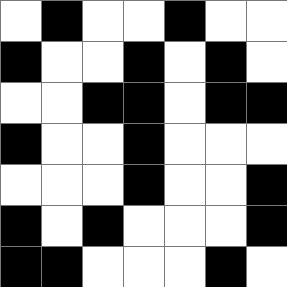[["white", "black", "white", "white", "black", "white", "white"], ["black", "white", "white", "black", "white", "black", "white"], ["white", "white", "black", "black", "white", "black", "black"], ["black", "white", "white", "black", "white", "white", "white"], ["white", "white", "white", "black", "white", "white", "black"], ["black", "white", "black", "white", "white", "white", "black"], ["black", "black", "white", "white", "white", "black", "white"]]